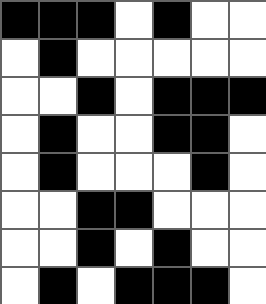[["black", "black", "black", "white", "black", "white", "white"], ["white", "black", "white", "white", "white", "white", "white"], ["white", "white", "black", "white", "black", "black", "black"], ["white", "black", "white", "white", "black", "black", "white"], ["white", "black", "white", "white", "white", "black", "white"], ["white", "white", "black", "black", "white", "white", "white"], ["white", "white", "black", "white", "black", "white", "white"], ["white", "black", "white", "black", "black", "black", "white"]]